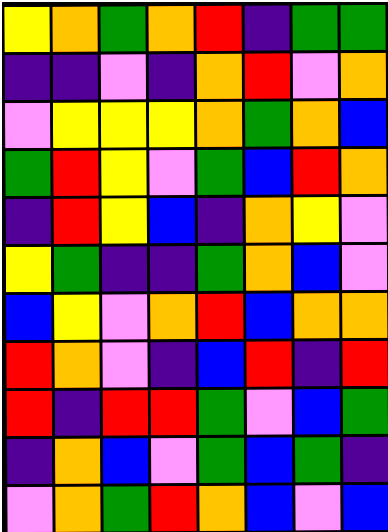[["yellow", "orange", "green", "orange", "red", "indigo", "green", "green"], ["indigo", "indigo", "violet", "indigo", "orange", "red", "violet", "orange"], ["violet", "yellow", "yellow", "yellow", "orange", "green", "orange", "blue"], ["green", "red", "yellow", "violet", "green", "blue", "red", "orange"], ["indigo", "red", "yellow", "blue", "indigo", "orange", "yellow", "violet"], ["yellow", "green", "indigo", "indigo", "green", "orange", "blue", "violet"], ["blue", "yellow", "violet", "orange", "red", "blue", "orange", "orange"], ["red", "orange", "violet", "indigo", "blue", "red", "indigo", "red"], ["red", "indigo", "red", "red", "green", "violet", "blue", "green"], ["indigo", "orange", "blue", "violet", "green", "blue", "green", "indigo"], ["violet", "orange", "green", "red", "orange", "blue", "violet", "blue"]]